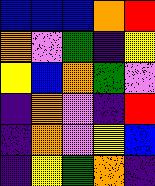[["blue", "blue", "blue", "orange", "red"], ["orange", "violet", "green", "indigo", "yellow"], ["yellow", "blue", "orange", "green", "violet"], ["indigo", "orange", "violet", "indigo", "red"], ["indigo", "orange", "violet", "yellow", "blue"], ["indigo", "yellow", "green", "orange", "indigo"]]